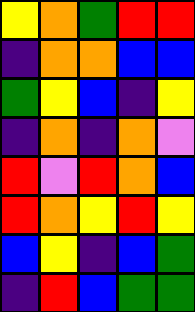[["yellow", "orange", "green", "red", "red"], ["indigo", "orange", "orange", "blue", "blue"], ["green", "yellow", "blue", "indigo", "yellow"], ["indigo", "orange", "indigo", "orange", "violet"], ["red", "violet", "red", "orange", "blue"], ["red", "orange", "yellow", "red", "yellow"], ["blue", "yellow", "indigo", "blue", "green"], ["indigo", "red", "blue", "green", "green"]]